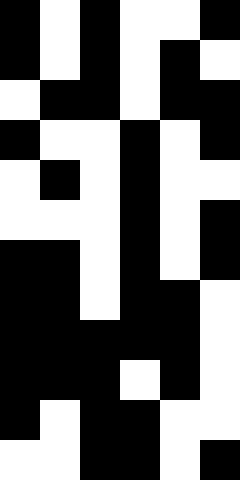[["black", "white", "black", "white", "white", "black"], ["black", "white", "black", "white", "black", "white"], ["white", "black", "black", "white", "black", "black"], ["black", "white", "white", "black", "white", "black"], ["white", "black", "white", "black", "white", "white"], ["white", "white", "white", "black", "white", "black"], ["black", "black", "white", "black", "white", "black"], ["black", "black", "white", "black", "black", "white"], ["black", "black", "black", "black", "black", "white"], ["black", "black", "black", "white", "black", "white"], ["black", "white", "black", "black", "white", "white"], ["white", "white", "black", "black", "white", "black"]]